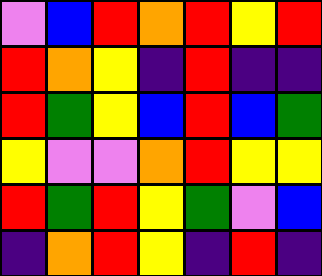[["violet", "blue", "red", "orange", "red", "yellow", "red"], ["red", "orange", "yellow", "indigo", "red", "indigo", "indigo"], ["red", "green", "yellow", "blue", "red", "blue", "green"], ["yellow", "violet", "violet", "orange", "red", "yellow", "yellow"], ["red", "green", "red", "yellow", "green", "violet", "blue"], ["indigo", "orange", "red", "yellow", "indigo", "red", "indigo"]]